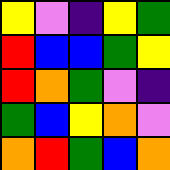[["yellow", "violet", "indigo", "yellow", "green"], ["red", "blue", "blue", "green", "yellow"], ["red", "orange", "green", "violet", "indigo"], ["green", "blue", "yellow", "orange", "violet"], ["orange", "red", "green", "blue", "orange"]]